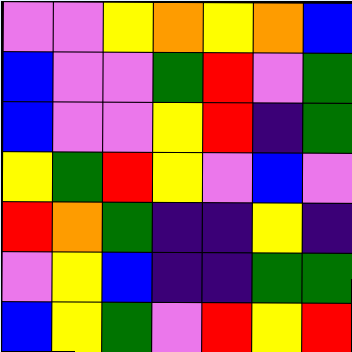[["violet", "violet", "yellow", "orange", "yellow", "orange", "blue"], ["blue", "violet", "violet", "green", "red", "violet", "green"], ["blue", "violet", "violet", "yellow", "red", "indigo", "green"], ["yellow", "green", "red", "yellow", "violet", "blue", "violet"], ["red", "orange", "green", "indigo", "indigo", "yellow", "indigo"], ["violet", "yellow", "blue", "indigo", "indigo", "green", "green"], ["blue", "yellow", "green", "violet", "red", "yellow", "red"]]